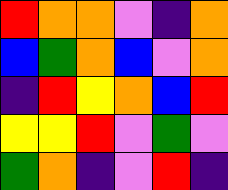[["red", "orange", "orange", "violet", "indigo", "orange"], ["blue", "green", "orange", "blue", "violet", "orange"], ["indigo", "red", "yellow", "orange", "blue", "red"], ["yellow", "yellow", "red", "violet", "green", "violet"], ["green", "orange", "indigo", "violet", "red", "indigo"]]